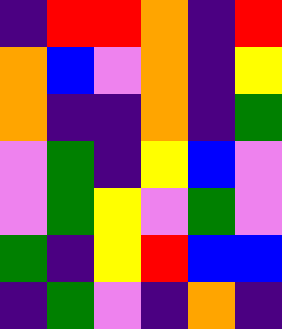[["indigo", "red", "red", "orange", "indigo", "red"], ["orange", "blue", "violet", "orange", "indigo", "yellow"], ["orange", "indigo", "indigo", "orange", "indigo", "green"], ["violet", "green", "indigo", "yellow", "blue", "violet"], ["violet", "green", "yellow", "violet", "green", "violet"], ["green", "indigo", "yellow", "red", "blue", "blue"], ["indigo", "green", "violet", "indigo", "orange", "indigo"]]